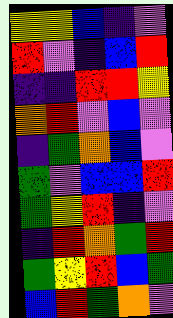[["yellow", "yellow", "blue", "indigo", "violet"], ["red", "violet", "indigo", "blue", "red"], ["indigo", "indigo", "red", "red", "yellow"], ["orange", "red", "violet", "blue", "violet"], ["indigo", "green", "orange", "blue", "violet"], ["green", "violet", "blue", "blue", "red"], ["green", "yellow", "red", "indigo", "violet"], ["indigo", "red", "orange", "green", "red"], ["green", "yellow", "red", "blue", "green"], ["blue", "red", "green", "orange", "violet"]]